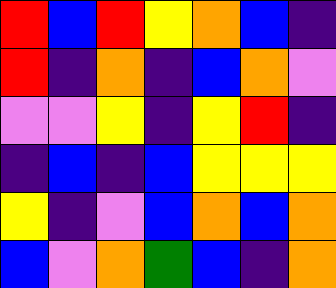[["red", "blue", "red", "yellow", "orange", "blue", "indigo"], ["red", "indigo", "orange", "indigo", "blue", "orange", "violet"], ["violet", "violet", "yellow", "indigo", "yellow", "red", "indigo"], ["indigo", "blue", "indigo", "blue", "yellow", "yellow", "yellow"], ["yellow", "indigo", "violet", "blue", "orange", "blue", "orange"], ["blue", "violet", "orange", "green", "blue", "indigo", "orange"]]